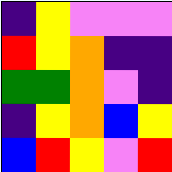[["indigo", "yellow", "violet", "violet", "violet"], ["red", "yellow", "orange", "indigo", "indigo"], ["green", "green", "orange", "violet", "indigo"], ["indigo", "yellow", "orange", "blue", "yellow"], ["blue", "red", "yellow", "violet", "red"]]